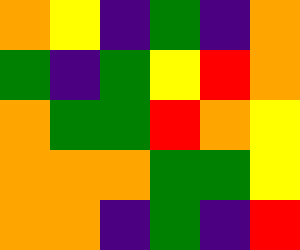[["orange", "yellow", "indigo", "green", "indigo", "orange"], ["green", "indigo", "green", "yellow", "red", "orange"], ["orange", "green", "green", "red", "orange", "yellow"], ["orange", "orange", "orange", "green", "green", "yellow"], ["orange", "orange", "indigo", "green", "indigo", "red"]]